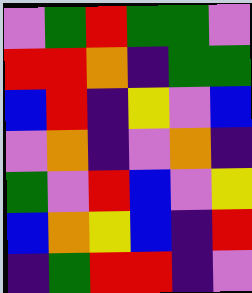[["violet", "green", "red", "green", "green", "violet"], ["red", "red", "orange", "indigo", "green", "green"], ["blue", "red", "indigo", "yellow", "violet", "blue"], ["violet", "orange", "indigo", "violet", "orange", "indigo"], ["green", "violet", "red", "blue", "violet", "yellow"], ["blue", "orange", "yellow", "blue", "indigo", "red"], ["indigo", "green", "red", "red", "indigo", "violet"]]